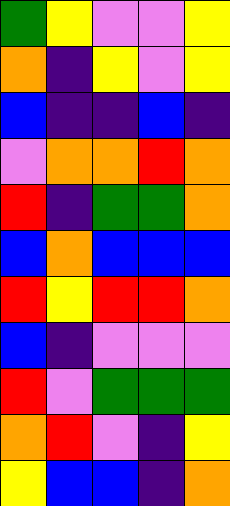[["green", "yellow", "violet", "violet", "yellow"], ["orange", "indigo", "yellow", "violet", "yellow"], ["blue", "indigo", "indigo", "blue", "indigo"], ["violet", "orange", "orange", "red", "orange"], ["red", "indigo", "green", "green", "orange"], ["blue", "orange", "blue", "blue", "blue"], ["red", "yellow", "red", "red", "orange"], ["blue", "indigo", "violet", "violet", "violet"], ["red", "violet", "green", "green", "green"], ["orange", "red", "violet", "indigo", "yellow"], ["yellow", "blue", "blue", "indigo", "orange"]]